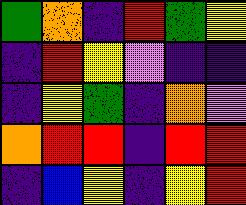[["green", "orange", "indigo", "red", "green", "yellow"], ["indigo", "red", "yellow", "violet", "indigo", "indigo"], ["indigo", "yellow", "green", "indigo", "orange", "violet"], ["orange", "red", "red", "indigo", "red", "red"], ["indigo", "blue", "yellow", "indigo", "yellow", "red"]]